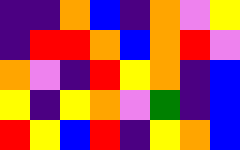[["indigo", "indigo", "orange", "blue", "indigo", "orange", "violet", "yellow"], ["indigo", "red", "red", "orange", "blue", "orange", "red", "violet"], ["orange", "violet", "indigo", "red", "yellow", "orange", "indigo", "blue"], ["yellow", "indigo", "yellow", "orange", "violet", "green", "indigo", "blue"], ["red", "yellow", "blue", "red", "indigo", "yellow", "orange", "blue"]]